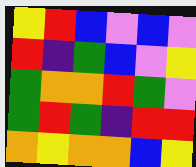[["yellow", "red", "blue", "violet", "blue", "violet"], ["red", "indigo", "green", "blue", "violet", "yellow"], ["green", "orange", "orange", "red", "green", "violet"], ["green", "red", "green", "indigo", "red", "red"], ["orange", "yellow", "orange", "orange", "blue", "yellow"]]